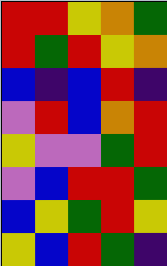[["red", "red", "yellow", "orange", "green"], ["red", "green", "red", "yellow", "orange"], ["blue", "indigo", "blue", "red", "indigo"], ["violet", "red", "blue", "orange", "red"], ["yellow", "violet", "violet", "green", "red"], ["violet", "blue", "red", "red", "green"], ["blue", "yellow", "green", "red", "yellow"], ["yellow", "blue", "red", "green", "indigo"]]